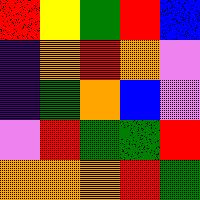[["red", "yellow", "green", "red", "blue"], ["indigo", "orange", "red", "orange", "violet"], ["indigo", "green", "orange", "blue", "violet"], ["violet", "red", "green", "green", "red"], ["orange", "orange", "orange", "red", "green"]]